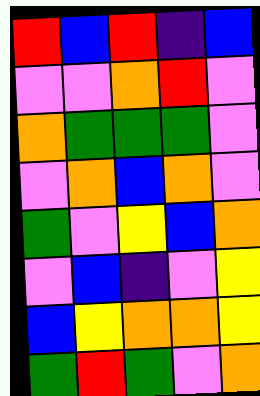[["red", "blue", "red", "indigo", "blue"], ["violet", "violet", "orange", "red", "violet"], ["orange", "green", "green", "green", "violet"], ["violet", "orange", "blue", "orange", "violet"], ["green", "violet", "yellow", "blue", "orange"], ["violet", "blue", "indigo", "violet", "yellow"], ["blue", "yellow", "orange", "orange", "yellow"], ["green", "red", "green", "violet", "orange"]]